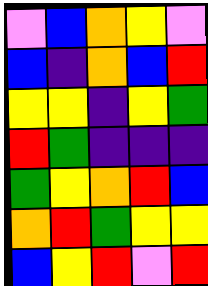[["violet", "blue", "orange", "yellow", "violet"], ["blue", "indigo", "orange", "blue", "red"], ["yellow", "yellow", "indigo", "yellow", "green"], ["red", "green", "indigo", "indigo", "indigo"], ["green", "yellow", "orange", "red", "blue"], ["orange", "red", "green", "yellow", "yellow"], ["blue", "yellow", "red", "violet", "red"]]